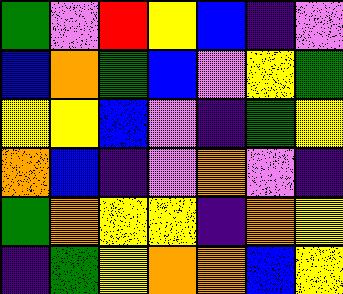[["green", "violet", "red", "yellow", "blue", "indigo", "violet"], ["blue", "orange", "green", "blue", "violet", "yellow", "green"], ["yellow", "yellow", "blue", "violet", "indigo", "green", "yellow"], ["orange", "blue", "indigo", "violet", "orange", "violet", "indigo"], ["green", "orange", "yellow", "yellow", "indigo", "orange", "yellow"], ["indigo", "green", "yellow", "orange", "orange", "blue", "yellow"]]